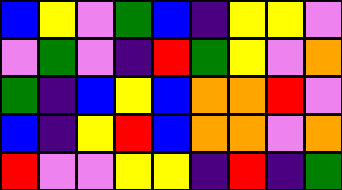[["blue", "yellow", "violet", "green", "blue", "indigo", "yellow", "yellow", "violet"], ["violet", "green", "violet", "indigo", "red", "green", "yellow", "violet", "orange"], ["green", "indigo", "blue", "yellow", "blue", "orange", "orange", "red", "violet"], ["blue", "indigo", "yellow", "red", "blue", "orange", "orange", "violet", "orange"], ["red", "violet", "violet", "yellow", "yellow", "indigo", "red", "indigo", "green"]]